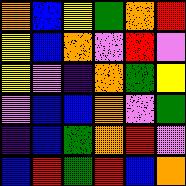[["orange", "blue", "yellow", "green", "orange", "red"], ["yellow", "blue", "orange", "violet", "red", "violet"], ["yellow", "violet", "indigo", "orange", "green", "yellow"], ["violet", "blue", "blue", "orange", "violet", "green"], ["indigo", "blue", "green", "orange", "red", "violet"], ["blue", "red", "green", "red", "blue", "orange"]]